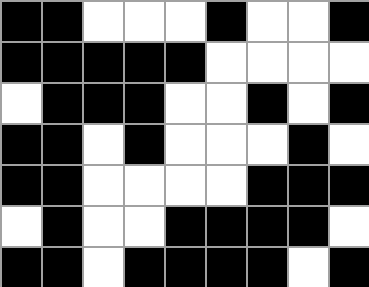[["black", "black", "white", "white", "white", "black", "white", "white", "black"], ["black", "black", "black", "black", "black", "white", "white", "white", "white"], ["white", "black", "black", "black", "white", "white", "black", "white", "black"], ["black", "black", "white", "black", "white", "white", "white", "black", "white"], ["black", "black", "white", "white", "white", "white", "black", "black", "black"], ["white", "black", "white", "white", "black", "black", "black", "black", "white"], ["black", "black", "white", "black", "black", "black", "black", "white", "black"]]